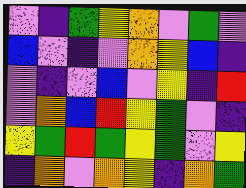[["violet", "indigo", "green", "yellow", "orange", "violet", "green", "violet"], ["blue", "violet", "indigo", "violet", "orange", "yellow", "blue", "indigo"], ["violet", "indigo", "violet", "blue", "violet", "yellow", "indigo", "red"], ["violet", "orange", "blue", "red", "yellow", "green", "violet", "indigo"], ["yellow", "green", "red", "green", "yellow", "green", "violet", "yellow"], ["indigo", "orange", "violet", "orange", "yellow", "indigo", "orange", "green"]]